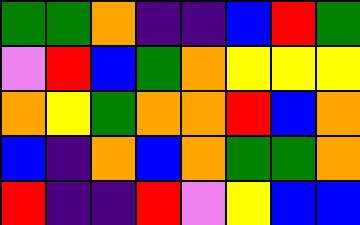[["green", "green", "orange", "indigo", "indigo", "blue", "red", "green"], ["violet", "red", "blue", "green", "orange", "yellow", "yellow", "yellow"], ["orange", "yellow", "green", "orange", "orange", "red", "blue", "orange"], ["blue", "indigo", "orange", "blue", "orange", "green", "green", "orange"], ["red", "indigo", "indigo", "red", "violet", "yellow", "blue", "blue"]]